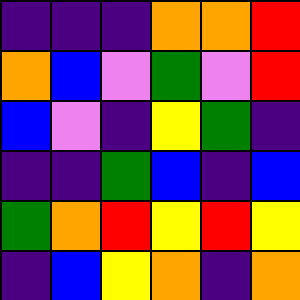[["indigo", "indigo", "indigo", "orange", "orange", "red"], ["orange", "blue", "violet", "green", "violet", "red"], ["blue", "violet", "indigo", "yellow", "green", "indigo"], ["indigo", "indigo", "green", "blue", "indigo", "blue"], ["green", "orange", "red", "yellow", "red", "yellow"], ["indigo", "blue", "yellow", "orange", "indigo", "orange"]]